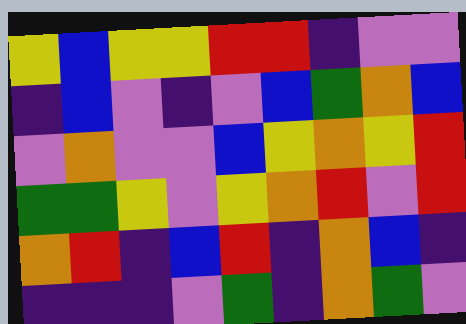[["yellow", "blue", "yellow", "yellow", "red", "red", "indigo", "violet", "violet"], ["indigo", "blue", "violet", "indigo", "violet", "blue", "green", "orange", "blue"], ["violet", "orange", "violet", "violet", "blue", "yellow", "orange", "yellow", "red"], ["green", "green", "yellow", "violet", "yellow", "orange", "red", "violet", "red"], ["orange", "red", "indigo", "blue", "red", "indigo", "orange", "blue", "indigo"], ["indigo", "indigo", "indigo", "violet", "green", "indigo", "orange", "green", "violet"]]